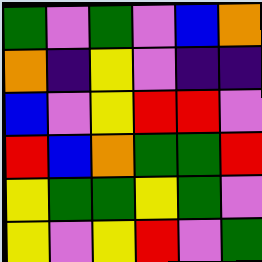[["green", "violet", "green", "violet", "blue", "orange"], ["orange", "indigo", "yellow", "violet", "indigo", "indigo"], ["blue", "violet", "yellow", "red", "red", "violet"], ["red", "blue", "orange", "green", "green", "red"], ["yellow", "green", "green", "yellow", "green", "violet"], ["yellow", "violet", "yellow", "red", "violet", "green"]]